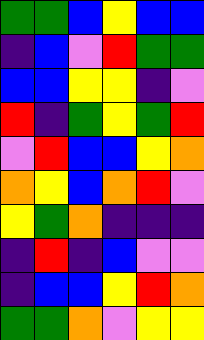[["green", "green", "blue", "yellow", "blue", "blue"], ["indigo", "blue", "violet", "red", "green", "green"], ["blue", "blue", "yellow", "yellow", "indigo", "violet"], ["red", "indigo", "green", "yellow", "green", "red"], ["violet", "red", "blue", "blue", "yellow", "orange"], ["orange", "yellow", "blue", "orange", "red", "violet"], ["yellow", "green", "orange", "indigo", "indigo", "indigo"], ["indigo", "red", "indigo", "blue", "violet", "violet"], ["indigo", "blue", "blue", "yellow", "red", "orange"], ["green", "green", "orange", "violet", "yellow", "yellow"]]